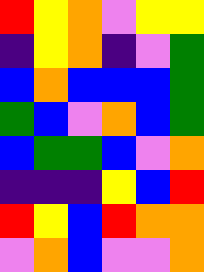[["red", "yellow", "orange", "violet", "yellow", "yellow"], ["indigo", "yellow", "orange", "indigo", "violet", "green"], ["blue", "orange", "blue", "blue", "blue", "green"], ["green", "blue", "violet", "orange", "blue", "green"], ["blue", "green", "green", "blue", "violet", "orange"], ["indigo", "indigo", "indigo", "yellow", "blue", "red"], ["red", "yellow", "blue", "red", "orange", "orange"], ["violet", "orange", "blue", "violet", "violet", "orange"]]